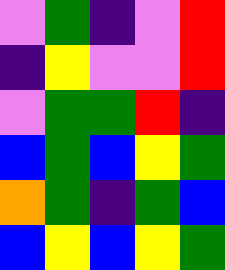[["violet", "green", "indigo", "violet", "red"], ["indigo", "yellow", "violet", "violet", "red"], ["violet", "green", "green", "red", "indigo"], ["blue", "green", "blue", "yellow", "green"], ["orange", "green", "indigo", "green", "blue"], ["blue", "yellow", "blue", "yellow", "green"]]